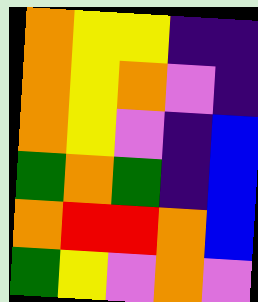[["orange", "yellow", "yellow", "indigo", "indigo"], ["orange", "yellow", "orange", "violet", "indigo"], ["orange", "yellow", "violet", "indigo", "blue"], ["green", "orange", "green", "indigo", "blue"], ["orange", "red", "red", "orange", "blue"], ["green", "yellow", "violet", "orange", "violet"]]